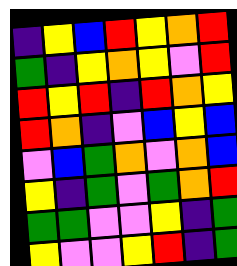[["indigo", "yellow", "blue", "red", "yellow", "orange", "red"], ["green", "indigo", "yellow", "orange", "yellow", "violet", "red"], ["red", "yellow", "red", "indigo", "red", "orange", "yellow"], ["red", "orange", "indigo", "violet", "blue", "yellow", "blue"], ["violet", "blue", "green", "orange", "violet", "orange", "blue"], ["yellow", "indigo", "green", "violet", "green", "orange", "red"], ["green", "green", "violet", "violet", "yellow", "indigo", "green"], ["yellow", "violet", "violet", "yellow", "red", "indigo", "green"]]